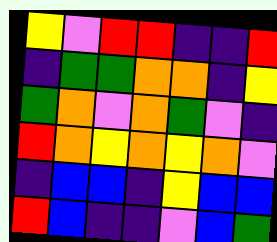[["yellow", "violet", "red", "red", "indigo", "indigo", "red"], ["indigo", "green", "green", "orange", "orange", "indigo", "yellow"], ["green", "orange", "violet", "orange", "green", "violet", "indigo"], ["red", "orange", "yellow", "orange", "yellow", "orange", "violet"], ["indigo", "blue", "blue", "indigo", "yellow", "blue", "blue"], ["red", "blue", "indigo", "indigo", "violet", "blue", "green"]]